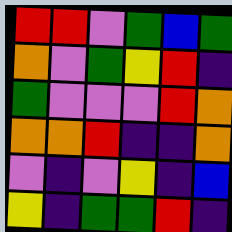[["red", "red", "violet", "green", "blue", "green"], ["orange", "violet", "green", "yellow", "red", "indigo"], ["green", "violet", "violet", "violet", "red", "orange"], ["orange", "orange", "red", "indigo", "indigo", "orange"], ["violet", "indigo", "violet", "yellow", "indigo", "blue"], ["yellow", "indigo", "green", "green", "red", "indigo"]]